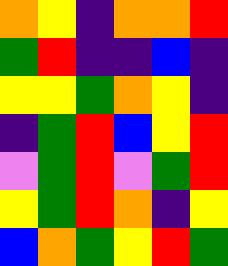[["orange", "yellow", "indigo", "orange", "orange", "red"], ["green", "red", "indigo", "indigo", "blue", "indigo"], ["yellow", "yellow", "green", "orange", "yellow", "indigo"], ["indigo", "green", "red", "blue", "yellow", "red"], ["violet", "green", "red", "violet", "green", "red"], ["yellow", "green", "red", "orange", "indigo", "yellow"], ["blue", "orange", "green", "yellow", "red", "green"]]